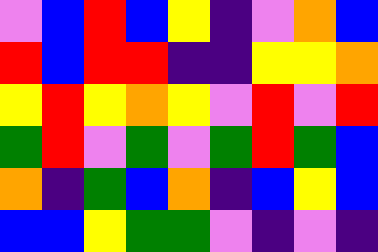[["violet", "blue", "red", "blue", "yellow", "indigo", "violet", "orange", "blue"], ["red", "blue", "red", "red", "indigo", "indigo", "yellow", "yellow", "orange"], ["yellow", "red", "yellow", "orange", "yellow", "violet", "red", "violet", "red"], ["green", "red", "violet", "green", "violet", "green", "red", "green", "blue"], ["orange", "indigo", "green", "blue", "orange", "indigo", "blue", "yellow", "blue"], ["blue", "blue", "yellow", "green", "green", "violet", "indigo", "violet", "indigo"]]